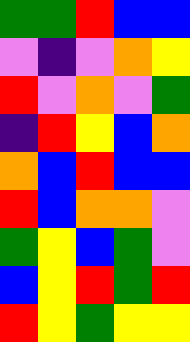[["green", "green", "red", "blue", "blue"], ["violet", "indigo", "violet", "orange", "yellow"], ["red", "violet", "orange", "violet", "green"], ["indigo", "red", "yellow", "blue", "orange"], ["orange", "blue", "red", "blue", "blue"], ["red", "blue", "orange", "orange", "violet"], ["green", "yellow", "blue", "green", "violet"], ["blue", "yellow", "red", "green", "red"], ["red", "yellow", "green", "yellow", "yellow"]]